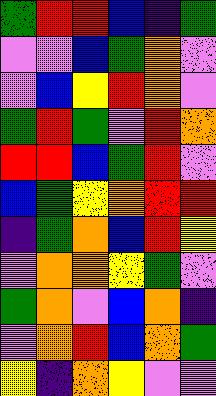[["green", "red", "red", "blue", "indigo", "green"], ["violet", "violet", "blue", "green", "orange", "violet"], ["violet", "blue", "yellow", "red", "orange", "violet"], ["green", "red", "green", "violet", "red", "orange"], ["red", "red", "blue", "green", "red", "violet"], ["blue", "green", "yellow", "orange", "red", "red"], ["indigo", "green", "orange", "blue", "red", "yellow"], ["violet", "orange", "orange", "yellow", "green", "violet"], ["green", "orange", "violet", "blue", "orange", "indigo"], ["violet", "orange", "red", "blue", "orange", "green"], ["yellow", "indigo", "orange", "yellow", "violet", "violet"]]